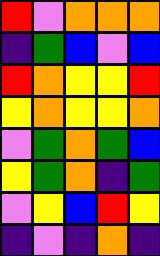[["red", "violet", "orange", "orange", "orange"], ["indigo", "green", "blue", "violet", "blue"], ["red", "orange", "yellow", "yellow", "red"], ["yellow", "orange", "yellow", "yellow", "orange"], ["violet", "green", "orange", "green", "blue"], ["yellow", "green", "orange", "indigo", "green"], ["violet", "yellow", "blue", "red", "yellow"], ["indigo", "violet", "indigo", "orange", "indigo"]]